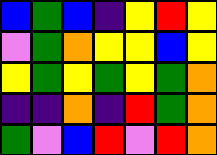[["blue", "green", "blue", "indigo", "yellow", "red", "yellow"], ["violet", "green", "orange", "yellow", "yellow", "blue", "yellow"], ["yellow", "green", "yellow", "green", "yellow", "green", "orange"], ["indigo", "indigo", "orange", "indigo", "red", "green", "orange"], ["green", "violet", "blue", "red", "violet", "red", "orange"]]